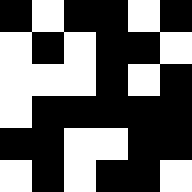[["black", "white", "black", "black", "white", "black"], ["white", "black", "white", "black", "black", "white"], ["white", "white", "white", "black", "white", "black"], ["white", "black", "black", "black", "black", "black"], ["black", "black", "white", "white", "black", "black"], ["white", "black", "white", "black", "black", "white"]]